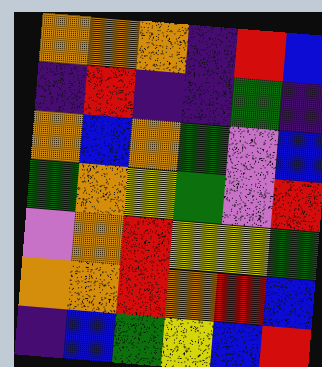[["orange", "orange", "orange", "indigo", "red", "blue"], ["indigo", "red", "indigo", "indigo", "green", "indigo"], ["orange", "blue", "orange", "green", "violet", "blue"], ["green", "orange", "yellow", "green", "violet", "red"], ["violet", "orange", "red", "yellow", "yellow", "green"], ["orange", "orange", "red", "orange", "red", "blue"], ["indigo", "blue", "green", "yellow", "blue", "red"]]